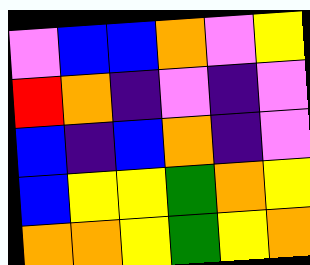[["violet", "blue", "blue", "orange", "violet", "yellow"], ["red", "orange", "indigo", "violet", "indigo", "violet"], ["blue", "indigo", "blue", "orange", "indigo", "violet"], ["blue", "yellow", "yellow", "green", "orange", "yellow"], ["orange", "orange", "yellow", "green", "yellow", "orange"]]